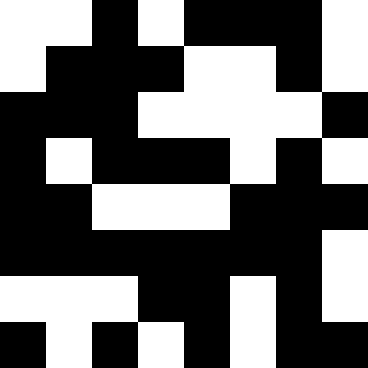[["white", "white", "black", "white", "black", "black", "black", "white"], ["white", "black", "black", "black", "white", "white", "black", "white"], ["black", "black", "black", "white", "white", "white", "white", "black"], ["black", "white", "black", "black", "black", "white", "black", "white"], ["black", "black", "white", "white", "white", "black", "black", "black"], ["black", "black", "black", "black", "black", "black", "black", "white"], ["white", "white", "white", "black", "black", "white", "black", "white"], ["black", "white", "black", "white", "black", "white", "black", "black"]]